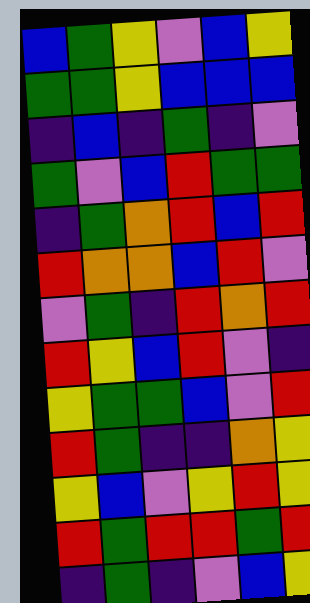[["blue", "green", "yellow", "violet", "blue", "yellow"], ["green", "green", "yellow", "blue", "blue", "blue"], ["indigo", "blue", "indigo", "green", "indigo", "violet"], ["green", "violet", "blue", "red", "green", "green"], ["indigo", "green", "orange", "red", "blue", "red"], ["red", "orange", "orange", "blue", "red", "violet"], ["violet", "green", "indigo", "red", "orange", "red"], ["red", "yellow", "blue", "red", "violet", "indigo"], ["yellow", "green", "green", "blue", "violet", "red"], ["red", "green", "indigo", "indigo", "orange", "yellow"], ["yellow", "blue", "violet", "yellow", "red", "yellow"], ["red", "green", "red", "red", "green", "red"], ["indigo", "green", "indigo", "violet", "blue", "yellow"]]